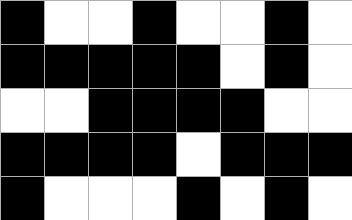[["black", "white", "white", "black", "white", "white", "black", "white"], ["black", "black", "black", "black", "black", "white", "black", "white"], ["white", "white", "black", "black", "black", "black", "white", "white"], ["black", "black", "black", "black", "white", "black", "black", "black"], ["black", "white", "white", "white", "black", "white", "black", "white"]]